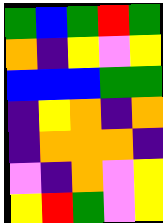[["green", "blue", "green", "red", "green"], ["orange", "indigo", "yellow", "violet", "yellow"], ["blue", "blue", "blue", "green", "green"], ["indigo", "yellow", "orange", "indigo", "orange"], ["indigo", "orange", "orange", "orange", "indigo"], ["violet", "indigo", "orange", "violet", "yellow"], ["yellow", "red", "green", "violet", "yellow"]]